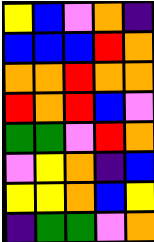[["yellow", "blue", "violet", "orange", "indigo"], ["blue", "blue", "blue", "red", "orange"], ["orange", "orange", "red", "orange", "orange"], ["red", "orange", "red", "blue", "violet"], ["green", "green", "violet", "red", "orange"], ["violet", "yellow", "orange", "indigo", "blue"], ["yellow", "yellow", "orange", "blue", "yellow"], ["indigo", "green", "green", "violet", "orange"]]